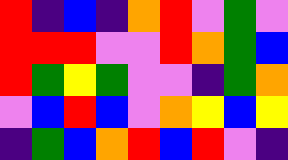[["red", "indigo", "blue", "indigo", "orange", "red", "violet", "green", "violet"], ["red", "red", "red", "violet", "violet", "red", "orange", "green", "blue"], ["red", "green", "yellow", "green", "violet", "violet", "indigo", "green", "orange"], ["violet", "blue", "red", "blue", "violet", "orange", "yellow", "blue", "yellow"], ["indigo", "green", "blue", "orange", "red", "blue", "red", "violet", "indigo"]]